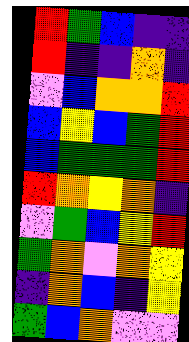[["red", "green", "blue", "indigo", "indigo"], ["red", "indigo", "indigo", "orange", "indigo"], ["violet", "blue", "orange", "orange", "red"], ["blue", "yellow", "blue", "green", "red"], ["blue", "green", "green", "green", "red"], ["red", "orange", "yellow", "orange", "indigo"], ["violet", "green", "blue", "yellow", "red"], ["green", "orange", "violet", "orange", "yellow"], ["indigo", "orange", "blue", "indigo", "yellow"], ["green", "blue", "orange", "violet", "violet"]]